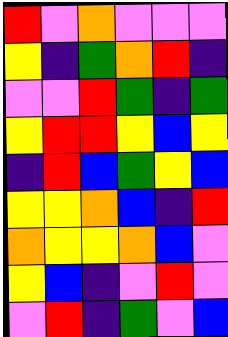[["red", "violet", "orange", "violet", "violet", "violet"], ["yellow", "indigo", "green", "orange", "red", "indigo"], ["violet", "violet", "red", "green", "indigo", "green"], ["yellow", "red", "red", "yellow", "blue", "yellow"], ["indigo", "red", "blue", "green", "yellow", "blue"], ["yellow", "yellow", "orange", "blue", "indigo", "red"], ["orange", "yellow", "yellow", "orange", "blue", "violet"], ["yellow", "blue", "indigo", "violet", "red", "violet"], ["violet", "red", "indigo", "green", "violet", "blue"]]